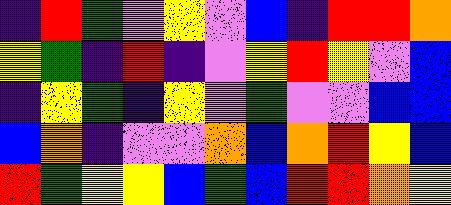[["indigo", "red", "green", "violet", "yellow", "violet", "blue", "indigo", "red", "red", "orange"], ["yellow", "green", "indigo", "red", "indigo", "violet", "yellow", "red", "yellow", "violet", "blue"], ["indigo", "yellow", "green", "indigo", "yellow", "violet", "green", "violet", "violet", "blue", "blue"], ["blue", "orange", "indigo", "violet", "violet", "orange", "blue", "orange", "red", "yellow", "blue"], ["red", "green", "yellow", "yellow", "blue", "green", "blue", "red", "red", "orange", "yellow"]]